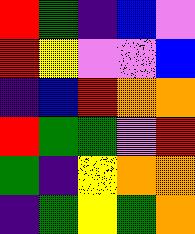[["red", "green", "indigo", "blue", "violet"], ["red", "yellow", "violet", "violet", "blue"], ["indigo", "blue", "red", "orange", "orange"], ["red", "green", "green", "violet", "red"], ["green", "indigo", "yellow", "orange", "orange"], ["indigo", "green", "yellow", "green", "orange"]]